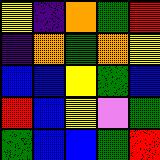[["yellow", "indigo", "orange", "green", "red"], ["indigo", "orange", "green", "orange", "yellow"], ["blue", "blue", "yellow", "green", "blue"], ["red", "blue", "yellow", "violet", "green"], ["green", "blue", "blue", "green", "red"]]